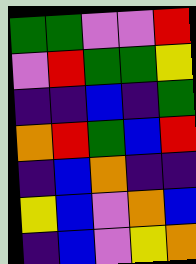[["green", "green", "violet", "violet", "red"], ["violet", "red", "green", "green", "yellow"], ["indigo", "indigo", "blue", "indigo", "green"], ["orange", "red", "green", "blue", "red"], ["indigo", "blue", "orange", "indigo", "indigo"], ["yellow", "blue", "violet", "orange", "blue"], ["indigo", "blue", "violet", "yellow", "orange"]]